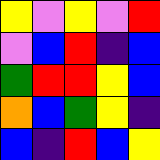[["yellow", "violet", "yellow", "violet", "red"], ["violet", "blue", "red", "indigo", "blue"], ["green", "red", "red", "yellow", "blue"], ["orange", "blue", "green", "yellow", "indigo"], ["blue", "indigo", "red", "blue", "yellow"]]